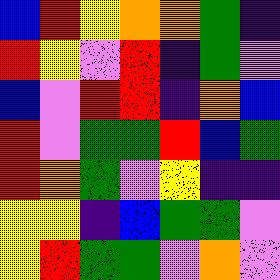[["blue", "red", "yellow", "orange", "orange", "green", "indigo"], ["red", "yellow", "violet", "red", "indigo", "green", "violet"], ["blue", "violet", "red", "red", "indigo", "orange", "blue"], ["red", "violet", "green", "green", "red", "blue", "green"], ["red", "orange", "green", "violet", "yellow", "indigo", "indigo"], ["yellow", "yellow", "indigo", "blue", "green", "green", "violet"], ["yellow", "red", "green", "green", "violet", "orange", "violet"]]